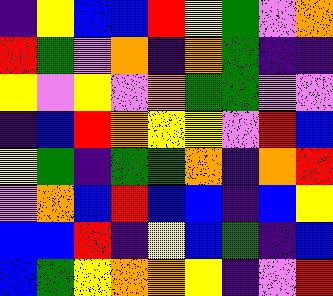[["indigo", "yellow", "blue", "blue", "red", "yellow", "green", "violet", "orange"], ["red", "green", "violet", "orange", "indigo", "orange", "green", "indigo", "indigo"], ["yellow", "violet", "yellow", "violet", "orange", "green", "green", "violet", "violet"], ["indigo", "blue", "red", "orange", "yellow", "yellow", "violet", "red", "blue"], ["yellow", "green", "indigo", "green", "green", "orange", "indigo", "orange", "red"], ["violet", "orange", "blue", "red", "blue", "blue", "indigo", "blue", "yellow"], ["blue", "blue", "red", "indigo", "yellow", "blue", "green", "indigo", "blue"], ["blue", "green", "yellow", "orange", "orange", "yellow", "indigo", "violet", "red"]]